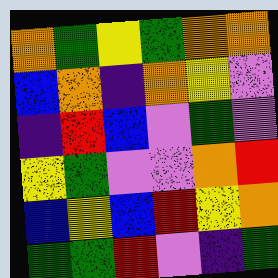[["orange", "green", "yellow", "green", "orange", "orange"], ["blue", "orange", "indigo", "orange", "yellow", "violet"], ["indigo", "red", "blue", "violet", "green", "violet"], ["yellow", "green", "violet", "violet", "orange", "red"], ["blue", "yellow", "blue", "red", "yellow", "orange"], ["green", "green", "red", "violet", "indigo", "green"]]